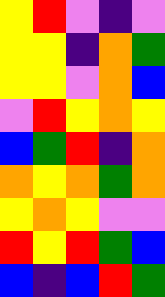[["yellow", "red", "violet", "indigo", "violet"], ["yellow", "yellow", "indigo", "orange", "green"], ["yellow", "yellow", "violet", "orange", "blue"], ["violet", "red", "yellow", "orange", "yellow"], ["blue", "green", "red", "indigo", "orange"], ["orange", "yellow", "orange", "green", "orange"], ["yellow", "orange", "yellow", "violet", "violet"], ["red", "yellow", "red", "green", "blue"], ["blue", "indigo", "blue", "red", "green"]]